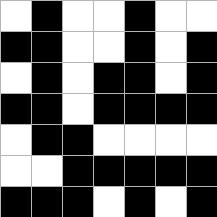[["white", "black", "white", "white", "black", "white", "white"], ["black", "black", "white", "white", "black", "white", "black"], ["white", "black", "white", "black", "black", "white", "black"], ["black", "black", "white", "black", "black", "black", "black"], ["white", "black", "black", "white", "white", "white", "white"], ["white", "white", "black", "black", "black", "black", "black"], ["black", "black", "black", "white", "black", "white", "black"]]